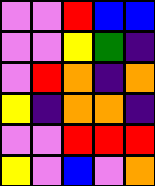[["violet", "violet", "red", "blue", "blue"], ["violet", "violet", "yellow", "green", "indigo"], ["violet", "red", "orange", "indigo", "orange"], ["yellow", "indigo", "orange", "orange", "indigo"], ["violet", "violet", "red", "red", "red"], ["yellow", "violet", "blue", "violet", "orange"]]